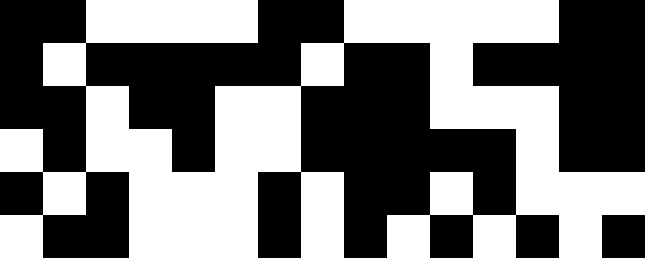[["black", "black", "white", "white", "white", "white", "black", "black", "white", "white", "white", "white", "white", "black", "black"], ["black", "white", "black", "black", "black", "black", "black", "white", "black", "black", "white", "black", "black", "black", "black"], ["black", "black", "white", "black", "black", "white", "white", "black", "black", "black", "white", "white", "white", "black", "black"], ["white", "black", "white", "white", "black", "white", "white", "black", "black", "black", "black", "black", "white", "black", "black"], ["black", "white", "black", "white", "white", "white", "black", "white", "black", "black", "white", "black", "white", "white", "white"], ["white", "black", "black", "white", "white", "white", "black", "white", "black", "white", "black", "white", "black", "white", "black"]]